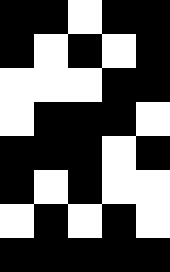[["black", "black", "white", "black", "black"], ["black", "white", "black", "white", "black"], ["white", "white", "white", "black", "black"], ["white", "black", "black", "black", "white"], ["black", "black", "black", "white", "black"], ["black", "white", "black", "white", "white"], ["white", "black", "white", "black", "white"], ["black", "black", "black", "black", "black"]]